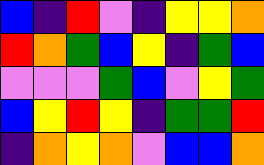[["blue", "indigo", "red", "violet", "indigo", "yellow", "yellow", "orange"], ["red", "orange", "green", "blue", "yellow", "indigo", "green", "blue"], ["violet", "violet", "violet", "green", "blue", "violet", "yellow", "green"], ["blue", "yellow", "red", "yellow", "indigo", "green", "green", "red"], ["indigo", "orange", "yellow", "orange", "violet", "blue", "blue", "orange"]]